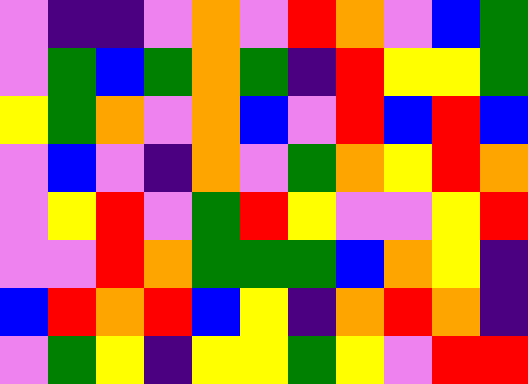[["violet", "indigo", "indigo", "violet", "orange", "violet", "red", "orange", "violet", "blue", "green"], ["violet", "green", "blue", "green", "orange", "green", "indigo", "red", "yellow", "yellow", "green"], ["yellow", "green", "orange", "violet", "orange", "blue", "violet", "red", "blue", "red", "blue"], ["violet", "blue", "violet", "indigo", "orange", "violet", "green", "orange", "yellow", "red", "orange"], ["violet", "yellow", "red", "violet", "green", "red", "yellow", "violet", "violet", "yellow", "red"], ["violet", "violet", "red", "orange", "green", "green", "green", "blue", "orange", "yellow", "indigo"], ["blue", "red", "orange", "red", "blue", "yellow", "indigo", "orange", "red", "orange", "indigo"], ["violet", "green", "yellow", "indigo", "yellow", "yellow", "green", "yellow", "violet", "red", "red"]]